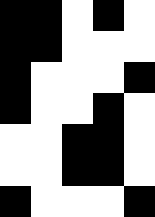[["black", "black", "white", "black", "white"], ["black", "black", "white", "white", "white"], ["black", "white", "white", "white", "black"], ["black", "white", "white", "black", "white"], ["white", "white", "black", "black", "white"], ["white", "white", "black", "black", "white"], ["black", "white", "white", "white", "black"]]